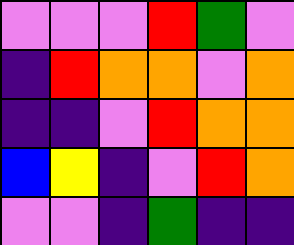[["violet", "violet", "violet", "red", "green", "violet"], ["indigo", "red", "orange", "orange", "violet", "orange"], ["indigo", "indigo", "violet", "red", "orange", "orange"], ["blue", "yellow", "indigo", "violet", "red", "orange"], ["violet", "violet", "indigo", "green", "indigo", "indigo"]]